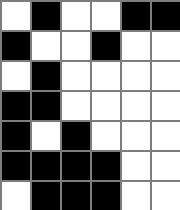[["white", "black", "white", "white", "black", "black"], ["black", "white", "white", "black", "white", "white"], ["white", "black", "white", "white", "white", "white"], ["black", "black", "white", "white", "white", "white"], ["black", "white", "black", "white", "white", "white"], ["black", "black", "black", "black", "white", "white"], ["white", "black", "black", "black", "white", "white"]]